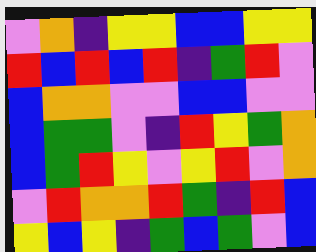[["violet", "orange", "indigo", "yellow", "yellow", "blue", "blue", "yellow", "yellow"], ["red", "blue", "red", "blue", "red", "indigo", "green", "red", "violet"], ["blue", "orange", "orange", "violet", "violet", "blue", "blue", "violet", "violet"], ["blue", "green", "green", "violet", "indigo", "red", "yellow", "green", "orange"], ["blue", "green", "red", "yellow", "violet", "yellow", "red", "violet", "orange"], ["violet", "red", "orange", "orange", "red", "green", "indigo", "red", "blue"], ["yellow", "blue", "yellow", "indigo", "green", "blue", "green", "violet", "blue"]]